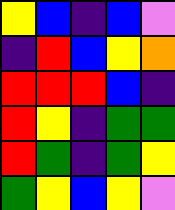[["yellow", "blue", "indigo", "blue", "violet"], ["indigo", "red", "blue", "yellow", "orange"], ["red", "red", "red", "blue", "indigo"], ["red", "yellow", "indigo", "green", "green"], ["red", "green", "indigo", "green", "yellow"], ["green", "yellow", "blue", "yellow", "violet"]]